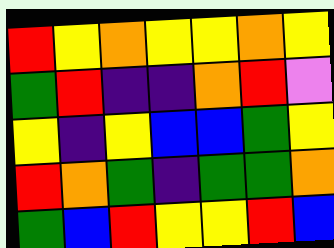[["red", "yellow", "orange", "yellow", "yellow", "orange", "yellow"], ["green", "red", "indigo", "indigo", "orange", "red", "violet"], ["yellow", "indigo", "yellow", "blue", "blue", "green", "yellow"], ["red", "orange", "green", "indigo", "green", "green", "orange"], ["green", "blue", "red", "yellow", "yellow", "red", "blue"]]